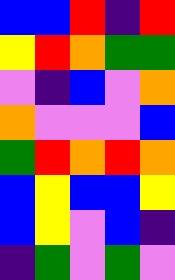[["blue", "blue", "red", "indigo", "red"], ["yellow", "red", "orange", "green", "green"], ["violet", "indigo", "blue", "violet", "orange"], ["orange", "violet", "violet", "violet", "blue"], ["green", "red", "orange", "red", "orange"], ["blue", "yellow", "blue", "blue", "yellow"], ["blue", "yellow", "violet", "blue", "indigo"], ["indigo", "green", "violet", "green", "violet"]]